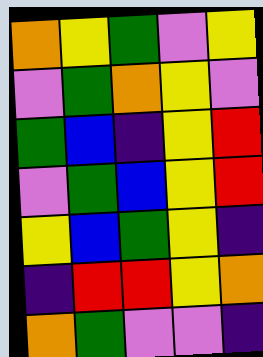[["orange", "yellow", "green", "violet", "yellow"], ["violet", "green", "orange", "yellow", "violet"], ["green", "blue", "indigo", "yellow", "red"], ["violet", "green", "blue", "yellow", "red"], ["yellow", "blue", "green", "yellow", "indigo"], ["indigo", "red", "red", "yellow", "orange"], ["orange", "green", "violet", "violet", "indigo"]]